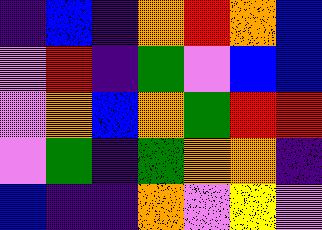[["indigo", "blue", "indigo", "orange", "red", "orange", "blue"], ["violet", "red", "indigo", "green", "violet", "blue", "blue"], ["violet", "orange", "blue", "orange", "green", "red", "red"], ["violet", "green", "indigo", "green", "orange", "orange", "indigo"], ["blue", "indigo", "indigo", "orange", "violet", "yellow", "violet"]]